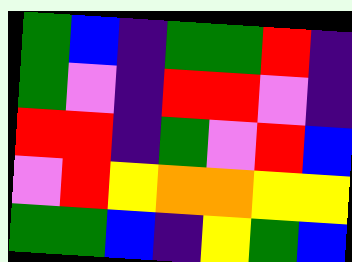[["green", "blue", "indigo", "green", "green", "red", "indigo"], ["green", "violet", "indigo", "red", "red", "violet", "indigo"], ["red", "red", "indigo", "green", "violet", "red", "blue"], ["violet", "red", "yellow", "orange", "orange", "yellow", "yellow"], ["green", "green", "blue", "indigo", "yellow", "green", "blue"]]